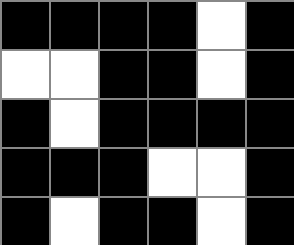[["black", "black", "black", "black", "white", "black"], ["white", "white", "black", "black", "white", "black"], ["black", "white", "black", "black", "black", "black"], ["black", "black", "black", "white", "white", "black"], ["black", "white", "black", "black", "white", "black"]]